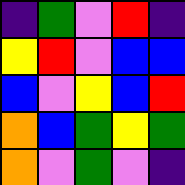[["indigo", "green", "violet", "red", "indigo"], ["yellow", "red", "violet", "blue", "blue"], ["blue", "violet", "yellow", "blue", "red"], ["orange", "blue", "green", "yellow", "green"], ["orange", "violet", "green", "violet", "indigo"]]